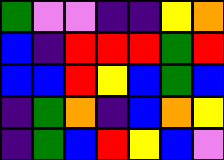[["green", "violet", "violet", "indigo", "indigo", "yellow", "orange"], ["blue", "indigo", "red", "red", "red", "green", "red"], ["blue", "blue", "red", "yellow", "blue", "green", "blue"], ["indigo", "green", "orange", "indigo", "blue", "orange", "yellow"], ["indigo", "green", "blue", "red", "yellow", "blue", "violet"]]